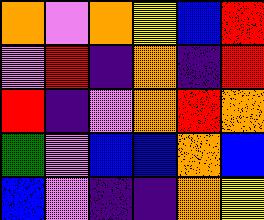[["orange", "violet", "orange", "yellow", "blue", "red"], ["violet", "red", "indigo", "orange", "indigo", "red"], ["red", "indigo", "violet", "orange", "red", "orange"], ["green", "violet", "blue", "blue", "orange", "blue"], ["blue", "violet", "indigo", "indigo", "orange", "yellow"]]